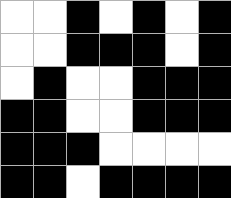[["white", "white", "black", "white", "black", "white", "black"], ["white", "white", "black", "black", "black", "white", "black"], ["white", "black", "white", "white", "black", "black", "black"], ["black", "black", "white", "white", "black", "black", "black"], ["black", "black", "black", "white", "white", "white", "white"], ["black", "black", "white", "black", "black", "black", "black"]]